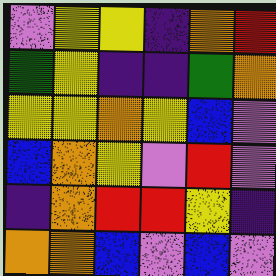[["violet", "yellow", "yellow", "indigo", "orange", "red"], ["green", "yellow", "indigo", "indigo", "green", "orange"], ["yellow", "yellow", "orange", "yellow", "blue", "violet"], ["blue", "orange", "yellow", "violet", "red", "violet"], ["indigo", "orange", "red", "red", "yellow", "indigo"], ["orange", "orange", "blue", "violet", "blue", "violet"]]